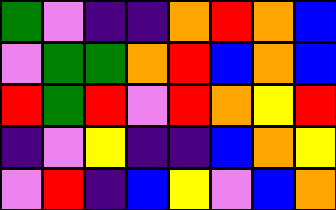[["green", "violet", "indigo", "indigo", "orange", "red", "orange", "blue"], ["violet", "green", "green", "orange", "red", "blue", "orange", "blue"], ["red", "green", "red", "violet", "red", "orange", "yellow", "red"], ["indigo", "violet", "yellow", "indigo", "indigo", "blue", "orange", "yellow"], ["violet", "red", "indigo", "blue", "yellow", "violet", "blue", "orange"]]